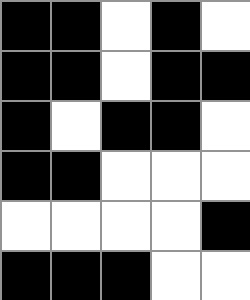[["black", "black", "white", "black", "white"], ["black", "black", "white", "black", "black"], ["black", "white", "black", "black", "white"], ["black", "black", "white", "white", "white"], ["white", "white", "white", "white", "black"], ["black", "black", "black", "white", "white"]]